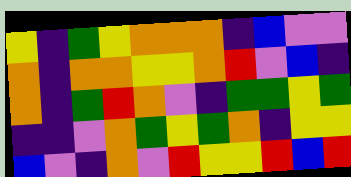[["yellow", "indigo", "green", "yellow", "orange", "orange", "orange", "indigo", "blue", "violet", "violet"], ["orange", "indigo", "orange", "orange", "yellow", "yellow", "orange", "red", "violet", "blue", "indigo"], ["orange", "indigo", "green", "red", "orange", "violet", "indigo", "green", "green", "yellow", "green"], ["indigo", "indigo", "violet", "orange", "green", "yellow", "green", "orange", "indigo", "yellow", "yellow"], ["blue", "violet", "indigo", "orange", "violet", "red", "yellow", "yellow", "red", "blue", "red"]]